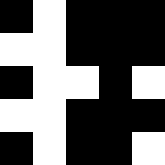[["black", "white", "black", "black", "black"], ["white", "white", "black", "black", "black"], ["black", "white", "white", "black", "white"], ["white", "white", "black", "black", "black"], ["black", "white", "black", "black", "white"]]